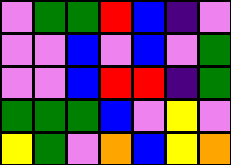[["violet", "green", "green", "red", "blue", "indigo", "violet"], ["violet", "violet", "blue", "violet", "blue", "violet", "green"], ["violet", "violet", "blue", "red", "red", "indigo", "green"], ["green", "green", "green", "blue", "violet", "yellow", "violet"], ["yellow", "green", "violet", "orange", "blue", "yellow", "orange"]]